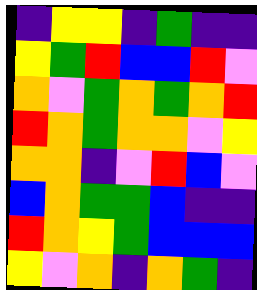[["indigo", "yellow", "yellow", "indigo", "green", "indigo", "indigo"], ["yellow", "green", "red", "blue", "blue", "red", "violet"], ["orange", "violet", "green", "orange", "green", "orange", "red"], ["red", "orange", "green", "orange", "orange", "violet", "yellow"], ["orange", "orange", "indigo", "violet", "red", "blue", "violet"], ["blue", "orange", "green", "green", "blue", "indigo", "indigo"], ["red", "orange", "yellow", "green", "blue", "blue", "blue"], ["yellow", "violet", "orange", "indigo", "orange", "green", "indigo"]]